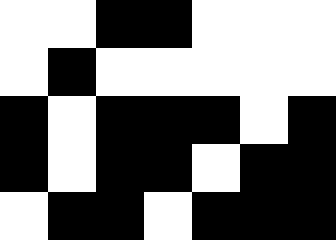[["white", "white", "black", "black", "white", "white", "white"], ["white", "black", "white", "white", "white", "white", "white"], ["black", "white", "black", "black", "black", "white", "black"], ["black", "white", "black", "black", "white", "black", "black"], ["white", "black", "black", "white", "black", "black", "black"]]